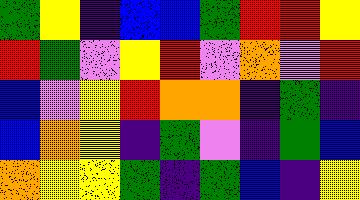[["green", "yellow", "indigo", "blue", "blue", "green", "red", "red", "yellow"], ["red", "green", "violet", "yellow", "red", "violet", "orange", "violet", "red"], ["blue", "violet", "yellow", "red", "orange", "orange", "indigo", "green", "indigo"], ["blue", "orange", "yellow", "indigo", "green", "violet", "indigo", "green", "blue"], ["orange", "yellow", "yellow", "green", "indigo", "green", "blue", "indigo", "yellow"]]